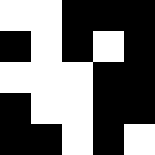[["white", "white", "black", "black", "black"], ["black", "white", "black", "white", "black"], ["white", "white", "white", "black", "black"], ["black", "white", "white", "black", "black"], ["black", "black", "white", "black", "white"]]